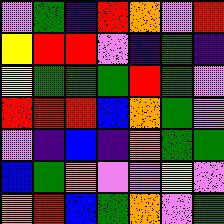[["violet", "green", "indigo", "red", "orange", "violet", "red"], ["yellow", "red", "red", "violet", "indigo", "green", "indigo"], ["yellow", "green", "green", "green", "red", "green", "violet"], ["red", "red", "red", "blue", "orange", "green", "violet"], ["violet", "indigo", "blue", "indigo", "orange", "green", "green"], ["blue", "green", "orange", "violet", "violet", "yellow", "violet"], ["orange", "red", "blue", "green", "orange", "violet", "green"]]